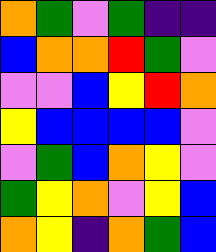[["orange", "green", "violet", "green", "indigo", "indigo"], ["blue", "orange", "orange", "red", "green", "violet"], ["violet", "violet", "blue", "yellow", "red", "orange"], ["yellow", "blue", "blue", "blue", "blue", "violet"], ["violet", "green", "blue", "orange", "yellow", "violet"], ["green", "yellow", "orange", "violet", "yellow", "blue"], ["orange", "yellow", "indigo", "orange", "green", "blue"]]